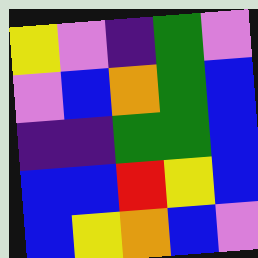[["yellow", "violet", "indigo", "green", "violet"], ["violet", "blue", "orange", "green", "blue"], ["indigo", "indigo", "green", "green", "blue"], ["blue", "blue", "red", "yellow", "blue"], ["blue", "yellow", "orange", "blue", "violet"]]